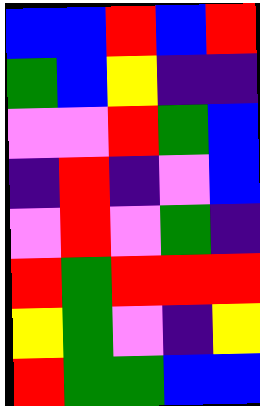[["blue", "blue", "red", "blue", "red"], ["green", "blue", "yellow", "indigo", "indigo"], ["violet", "violet", "red", "green", "blue"], ["indigo", "red", "indigo", "violet", "blue"], ["violet", "red", "violet", "green", "indigo"], ["red", "green", "red", "red", "red"], ["yellow", "green", "violet", "indigo", "yellow"], ["red", "green", "green", "blue", "blue"]]